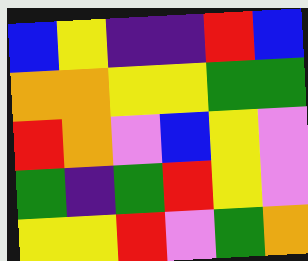[["blue", "yellow", "indigo", "indigo", "red", "blue"], ["orange", "orange", "yellow", "yellow", "green", "green"], ["red", "orange", "violet", "blue", "yellow", "violet"], ["green", "indigo", "green", "red", "yellow", "violet"], ["yellow", "yellow", "red", "violet", "green", "orange"]]